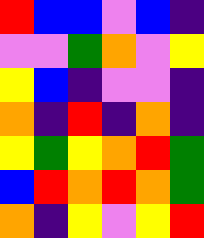[["red", "blue", "blue", "violet", "blue", "indigo"], ["violet", "violet", "green", "orange", "violet", "yellow"], ["yellow", "blue", "indigo", "violet", "violet", "indigo"], ["orange", "indigo", "red", "indigo", "orange", "indigo"], ["yellow", "green", "yellow", "orange", "red", "green"], ["blue", "red", "orange", "red", "orange", "green"], ["orange", "indigo", "yellow", "violet", "yellow", "red"]]